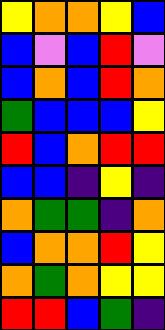[["yellow", "orange", "orange", "yellow", "blue"], ["blue", "violet", "blue", "red", "violet"], ["blue", "orange", "blue", "red", "orange"], ["green", "blue", "blue", "blue", "yellow"], ["red", "blue", "orange", "red", "red"], ["blue", "blue", "indigo", "yellow", "indigo"], ["orange", "green", "green", "indigo", "orange"], ["blue", "orange", "orange", "red", "yellow"], ["orange", "green", "orange", "yellow", "yellow"], ["red", "red", "blue", "green", "indigo"]]